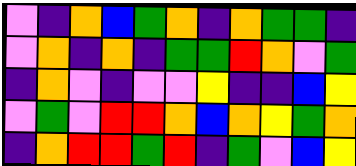[["violet", "indigo", "orange", "blue", "green", "orange", "indigo", "orange", "green", "green", "indigo"], ["violet", "orange", "indigo", "orange", "indigo", "green", "green", "red", "orange", "violet", "green"], ["indigo", "orange", "violet", "indigo", "violet", "violet", "yellow", "indigo", "indigo", "blue", "yellow"], ["violet", "green", "violet", "red", "red", "orange", "blue", "orange", "yellow", "green", "orange"], ["indigo", "orange", "red", "red", "green", "red", "indigo", "green", "violet", "blue", "yellow"]]